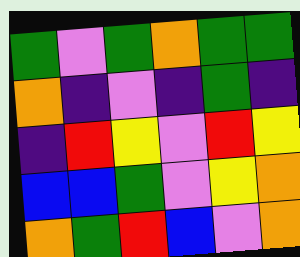[["green", "violet", "green", "orange", "green", "green"], ["orange", "indigo", "violet", "indigo", "green", "indigo"], ["indigo", "red", "yellow", "violet", "red", "yellow"], ["blue", "blue", "green", "violet", "yellow", "orange"], ["orange", "green", "red", "blue", "violet", "orange"]]